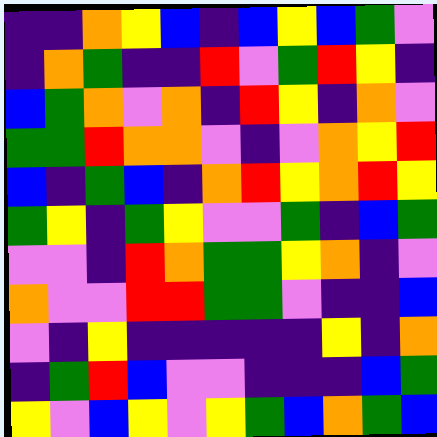[["indigo", "indigo", "orange", "yellow", "blue", "indigo", "blue", "yellow", "blue", "green", "violet"], ["indigo", "orange", "green", "indigo", "indigo", "red", "violet", "green", "red", "yellow", "indigo"], ["blue", "green", "orange", "violet", "orange", "indigo", "red", "yellow", "indigo", "orange", "violet"], ["green", "green", "red", "orange", "orange", "violet", "indigo", "violet", "orange", "yellow", "red"], ["blue", "indigo", "green", "blue", "indigo", "orange", "red", "yellow", "orange", "red", "yellow"], ["green", "yellow", "indigo", "green", "yellow", "violet", "violet", "green", "indigo", "blue", "green"], ["violet", "violet", "indigo", "red", "orange", "green", "green", "yellow", "orange", "indigo", "violet"], ["orange", "violet", "violet", "red", "red", "green", "green", "violet", "indigo", "indigo", "blue"], ["violet", "indigo", "yellow", "indigo", "indigo", "indigo", "indigo", "indigo", "yellow", "indigo", "orange"], ["indigo", "green", "red", "blue", "violet", "violet", "indigo", "indigo", "indigo", "blue", "green"], ["yellow", "violet", "blue", "yellow", "violet", "yellow", "green", "blue", "orange", "green", "blue"]]